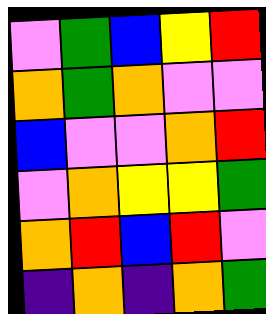[["violet", "green", "blue", "yellow", "red"], ["orange", "green", "orange", "violet", "violet"], ["blue", "violet", "violet", "orange", "red"], ["violet", "orange", "yellow", "yellow", "green"], ["orange", "red", "blue", "red", "violet"], ["indigo", "orange", "indigo", "orange", "green"]]